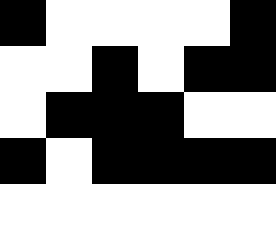[["black", "white", "white", "white", "white", "black"], ["white", "white", "black", "white", "black", "black"], ["white", "black", "black", "black", "white", "white"], ["black", "white", "black", "black", "black", "black"], ["white", "white", "white", "white", "white", "white"]]